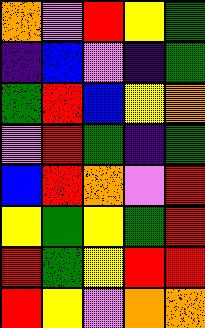[["orange", "violet", "red", "yellow", "green"], ["indigo", "blue", "violet", "indigo", "green"], ["green", "red", "blue", "yellow", "orange"], ["violet", "red", "green", "indigo", "green"], ["blue", "red", "orange", "violet", "red"], ["yellow", "green", "yellow", "green", "red"], ["red", "green", "yellow", "red", "red"], ["red", "yellow", "violet", "orange", "orange"]]